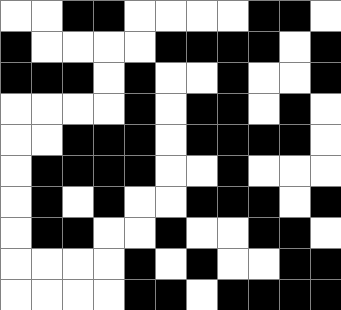[["white", "white", "black", "black", "white", "white", "white", "white", "black", "black", "white"], ["black", "white", "white", "white", "white", "black", "black", "black", "black", "white", "black"], ["black", "black", "black", "white", "black", "white", "white", "black", "white", "white", "black"], ["white", "white", "white", "white", "black", "white", "black", "black", "white", "black", "white"], ["white", "white", "black", "black", "black", "white", "black", "black", "black", "black", "white"], ["white", "black", "black", "black", "black", "white", "white", "black", "white", "white", "white"], ["white", "black", "white", "black", "white", "white", "black", "black", "black", "white", "black"], ["white", "black", "black", "white", "white", "black", "white", "white", "black", "black", "white"], ["white", "white", "white", "white", "black", "white", "black", "white", "white", "black", "black"], ["white", "white", "white", "white", "black", "black", "white", "black", "black", "black", "black"]]